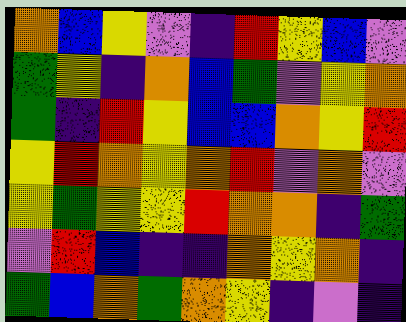[["orange", "blue", "yellow", "violet", "indigo", "red", "yellow", "blue", "violet"], ["green", "yellow", "indigo", "orange", "blue", "green", "violet", "yellow", "orange"], ["green", "indigo", "red", "yellow", "blue", "blue", "orange", "yellow", "red"], ["yellow", "red", "orange", "yellow", "orange", "red", "violet", "orange", "violet"], ["yellow", "green", "yellow", "yellow", "red", "orange", "orange", "indigo", "green"], ["violet", "red", "blue", "indigo", "indigo", "orange", "yellow", "orange", "indigo"], ["green", "blue", "orange", "green", "orange", "yellow", "indigo", "violet", "indigo"]]